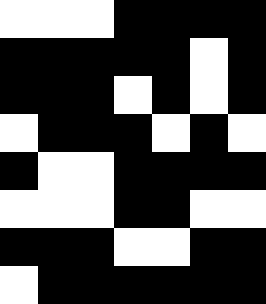[["white", "white", "white", "black", "black", "black", "black"], ["black", "black", "black", "black", "black", "white", "black"], ["black", "black", "black", "white", "black", "white", "black"], ["white", "black", "black", "black", "white", "black", "white"], ["black", "white", "white", "black", "black", "black", "black"], ["white", "white", "white", "black", "black", "white", "white"], ["black", "black", "black", "white", "white", "black", "black"], ["white", "black", "black", "black", "black", "black", "black"]]